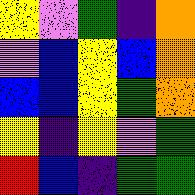[["yellow", "violet", "green", "indigo", "orange"], ["violet", "blue", "yellow", "blue", "orange"], ["blue", "blue", "yellow", "green", "orange"], ["yellow", "indigo", "yellow", "violet", "green"], ["red", "blue", "indigo", "green", "green"]]